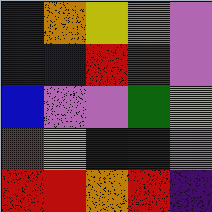[["indigo", "orange", "yellow", "orange", "violet"], ["indigo", "blue", "red", "red", "violet"], ["blue", "violet", "violet", "green", "yellow"], ["red", "yellow", "blue", "indigo", "violet"], ["red", "red", "orange", "red", "indigo"]]